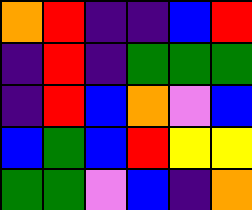[["orange", "red", "indigo", "indigo", "blue", "red"], ["indigo", "red", "indigo", "green", "green", "green"], ["indigo", "red", "blue", "orange", "violet", "blue"], ["blue", "green", "blue", "red", "yellow", "yellow"], ["green", "green", "violet", "blue", "indigo", "orange"]]